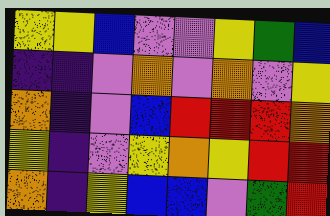[["yellow", "yellow", "blue", "violet", "violet", "yellow", "green", "blue"], ["indigo", "indigo", "violet", "orange", "violet", "orange", "violet", "yellow"], ["orange", "indigo", "violet", "blue", "red", "red", "red", "orange"], ["yellow", "indigo", "violet", "yellow", "orange", "yellow", "red", "red"], ["orange", "indigo", "yellow", "blue", "blue", "violet", "green", "red"]]